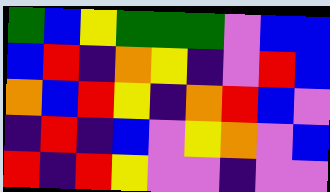[["green", "blue", "yellow", "green", "green", "green", "violet", "blue", "blue"], ["blue", "red", "indigo", "orange", "yellow", "indigo", "violet", "red", "blue"], ["orange", "blue", "red", "yellow", "indigo", "orange", "red", "blue", "violet"], ["indigo", "red", "indigo", "blue", "violet", "yellow", "orange", "violet", "blue"], ["red", "indigo", "red", "yellow", "violet", "violet", "indigo", "violet", "violet"]]